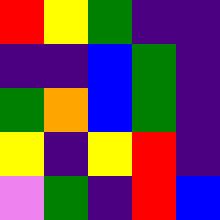[["red", "yellow", "green", "indigo", "indigo"], ["indigo", "indigo", "blue", "green", "indigo"], ["green", "orange", "blue", "green", "indigo"], ["yellow", "indigo", "yellow", "red", "indigo"], ["violet", "green", "indigo", "red", "blue"]]